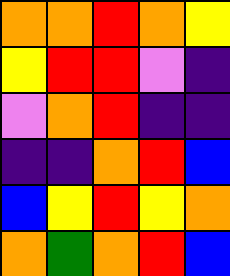[["orange", "orange", "red", "orange", "yellow"], ["yellow", "red", "red", "violet", "indigo"], ["violet", "orange", "red", "indigo", "indigo"], ["indigo", "indigo", "orange", "red", "blue"], ["blue", "yellow", "red", "yellow", "orange"], ["orange", "green", "orange", "red", "blue"]]